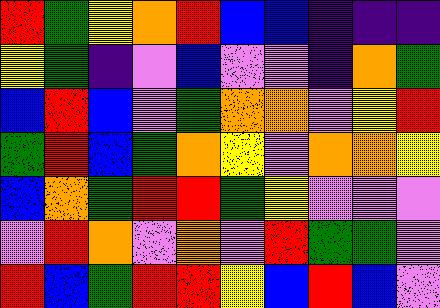[["red", "green", "yellow", "orange", "red", "blue", "blue", "indigo", "indigo", "indigo"], ["yellow", "green", "indigo", "violet", "blue", "violet", "violet", "indigo", "orange", "green"], ["blue", "red", "blue", "violet", "green", "orange", "orange", "violet", "yellow", "red"], ["green", "red", "blue", "green", "orange", "yellow", "violet", "orange", "orange", "yellow"], ["blue", "orange", "green", "red", "red", "green", "yellow", "violet", "violet", "violet"], ["violet", "red", "orange", "violet", "orange", "violet", "red", "green", "green", "violet"], ["red", "blue", "green", "red", "red", "yellow", "blue", "red", "blue", "violet"]]